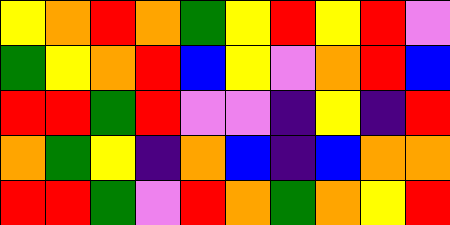[["yellow", "orange", "red", "orange", "green", "yellow", "red", "yellow", "red", "violet"], ["green", "yellow", "orange", "red", "blue", "yellow", "violet", "orange", "red", "blue"], ["red", "red", "green", "red", "violet", "violet", "indigo", "yellow", "indigo", "red"], ["orange", "green", "yellow", "indigo", "orange", "blue", "indigo", "blue", "orange", "orange"], ["red", "red", "green", "violet", "red", "orange", "green", "orange", "yellow", "red"]]